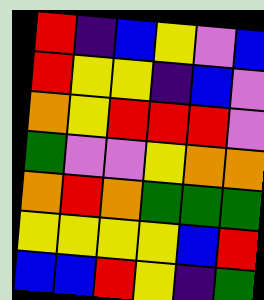[["red", "indigo", "blue", "yellow", "violet", "blue"], ["red", "yellow", "yellow", "indigo", "blue", "violet"], ["orange", "yellow", "red", "red", "red", "violet"], ["green", "violet", "violet", "yellow", "orange", "orange"], ["orange", "red", "orange", "green", "green", "green"], ["yellow", "yellow", "yellow", "yellow", "blue", "red"], ["blue", "blue", "red", "yellow", "indigo", "green"]]